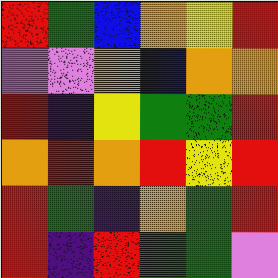[["red", "green", "blue", "orange", "yellow", "red"], ["violet", "violet", "orange", "blue", "orange", "orange"], ["red", "indigo", "yellow", "green", "green", "red"], ["orange", "red", "orange", "red", "yellow", "red"], ["red", "green", "indigo", "orange", "green", "red"], ["red", "indigo", "red", "green", "green", "violet"]]